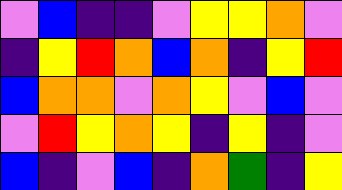[["violet", "blue", "indigo", "indigo", "violet", "yellow", "yellow", "orange", "violet"], ["indigo", "yellow", "red", "orange", "blue", "orange", "indigo", "yellow", "red"], ["blue", "orange", "orange", "violet", "orange", "yellow", "violet", "blue", "violet"], ["violet", "red", "yellow", "orange", "yellow", "indigo", "yellow", "indigo", "violet"], ["blue", "indigo", "violet", "blue", "indigo", "orange", "green", "indigo", "yellow"]]